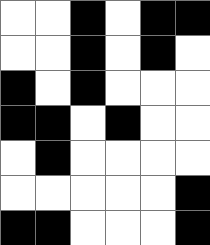[["white", "white", "black", "white", "black", "black"], ["white", "white", "black", "white", "black", "white"], ["black", "white", "black", "white", "white", "white"], ["black", "black", "white", "black", "white", "white"], ["white", "black", "white", "white", "white", "white"], ["white", "white", "white", "white", "white", "black"], ["black", "black", "white", "white", "white", "black"]]